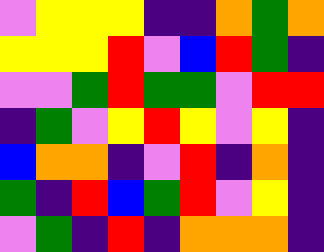[["violet", "yellow", "yellow", "yellow", "indigo", "indigo", "orange", "green", "orange"], ["yellow", "yellow", "yellow", "red", "violet", "blue", "red", "green", "indigo"], ["violet", "violet", "green", "red", "green", "green", "violet", "red", "red"], ["indigo", "green", "violet", "yellow", "red", "yellow", "violet", "yellow", "indigo"], ["blue", "orange", "orange", "indigo", "violet", "red", "indigo", "orange", "indigo"], ["green", "indigo", "red", "blue", "green", "red", "violet", "yellow", "indigo"], ["violet", "green", "indigo", "red", "indigo", "orange", "orange", "orange", "indigo"]]